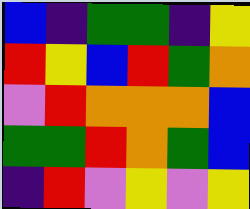[["blue", "indigo", "green", "green", "indigo", "yellow"], ["red", "yellow", "blue", "red", "green", "orange"], ["violet", "red", "orange", "orange", "orange", "blue"], ["green", "green", "red", "orange", "green", "blue"], ["indigo", "red", "violet", "yellow", "violet", "yellow"]]